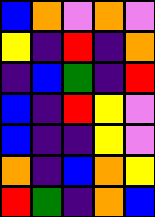[["blue", "orange", "violet", "orange", "violet"], ["yellow", "indigo", "red", "indigo", "orange"], ["indigo", "blue", "green", "indigo", "red"], ["blue", "indigo", "red", "yellow", "violet"], ["blue", "indigo", "indigo", "yellow", "violet"], ["orange", "indigo", "blue", "orange", "yellow"], ["red", "green", "indigo", "orange", "blue"]]